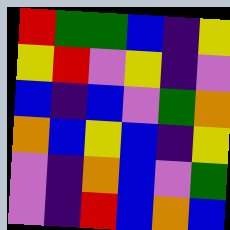[["red", "green", "green", "blue", "indigo", "yellow"], ["yellow", "red", "violet", "yellow", "indigo", "violet"], ["blue", "indigo", "blue", "violet", "green", "orange"], ["orange", "blue", "yellow", "blue", "indigo", "yellow"], ["violet", "indigo", "orange", "blue", "violet", "green"], ["violet", "indigo", "red", "blue", "orange", "blue"]]